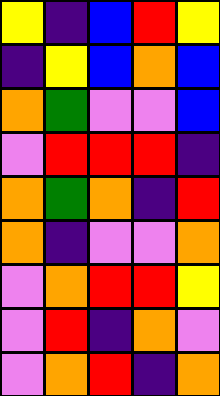[["yellow", "indigo", "blue", "red", "yellow"], ["indigo", "yellow", "blue", "orange", "blue"], ["orange", "green", "violet", "violet", "blue"], ["violet", "red", "red", "red", "indigo"], ["orange", "green", "orange", "indigo", "red"], ["orange", "indigo", "violet", "violet", "orange"], ["violet", "orange", "red", "red", "yellow"], ["violet", "red", "indigo", "orange", "violet"], ["violet", "orange", "red", "indigo", "orange"]]